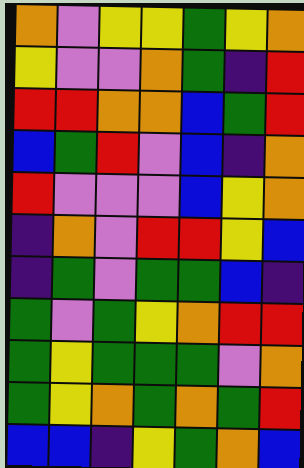[["orange", "violet", "yellow", "yellow", "green", "yellow", "orange"], ["yellow", "violet", "violet", "orange", "green", "indigo", "red"], ["red", "red", "orange", "orange", "blue", "green", "red"], ["blue", "green", "red", "violet", "blue", "indigo", "orange"], ["red", "violet", "violet", "violet", "blue", "yellow", "orange"], ["indigo", "orange", "violet", "red", "red", "yellow", "blue"], ["indigo", "green", "violet", "green", "green", "blue", "indigo"], ["green", "violet", "green", "yellow", "orange", "red", "red"], ["green", "yellow", "green", "green", "green", "violet", "orange"], ["green", "yellow", "orange", "green", "orange", "green", "red"], ["blue", "blue", "indigo", "yellow", "green", "orange", "blue"]]